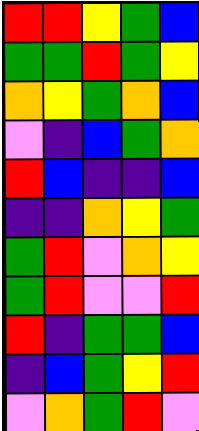[["red", "red", "yellow", "green", "blue"], ["green", "green", "red", "green", "yellow"], ["orange", "yellow", "green", "orange", "blue"], ["violet", "indigo", "blue", "green", "orange"], ["red", "blue", "indigo", "indigo", "blue"], ["indigo", "indigo", "orange", "yellow", "green"], ["green", "red", "violet", "orange", "yellow"], ["green", "red", "violet", "violet", "red"], ["red", "indigo", "green", "green", "blue"], ["indigo", "blue", "green", "yellow", "red"], ["violet", "orange", "green", "red", "violet"]]